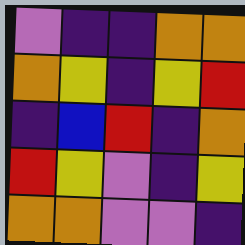[["violet", "indigo", "indigo", "orange", "orange"], ["orange", "yellow", "indigo", "yellow", "red"], ["indigo", "blue", "red", "indigo", "orange"], ["red", "yellow", "violet", "indigo", "yellow"], ["orange", "orange", "violet", "violet", "indigo"]]